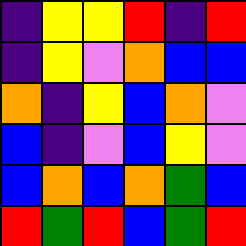[["indigo", "yellow", "yellow", "red", "indigo", "red"], ["indigo", "yellow", "violet", "orange", "blue", "blue"], ["orange", "indigo", "yellow", "blue", "orange", "violet"], ["blue", "indigo", "violet", "blue", "yellow", "violet"], ["blue", "orange", "blue", "orange", "green", "blue"], ["red", "green", "red", "blue", "green", "red"]]